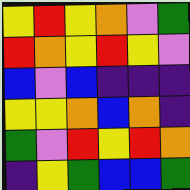[["yellow", "red", "yellow", "orange", "violet", "green"], ["red", "orange", "yellow", "red", "yellow", "violet"], ["blue", "violet", "blue", "indigo", "indigo", "indigo"], ["yellow", "yellow", "orange", "blue", "orange", "indigo"], ["green", "violet", "red", "yellow", "red", "orange"], ["indigo", "yellow", "green", "blue", "blue", "green"]]